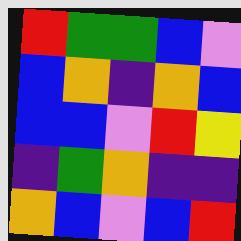[["red", "green", "green", "blue", "violet"], ["blue", "orange", "indigo", "orange", "blue"], ["blue", "blue", "violet", "red", "yellow"], ["indigo", "green", "orange", "indigo", "indigo"], ["orange", "blue", "violet", "blue", "red"]]